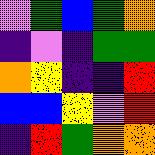[["violet", "green", "blue", "green", "orange"], ["indigo", "violet", "indigo", "green", "green"], ["orange", "yellow", "indigo", "indigo", "red"], ["blue", "blue", "yellow", "violet", "red"], ["indigo", "red", "green", "orange", "orange"]]